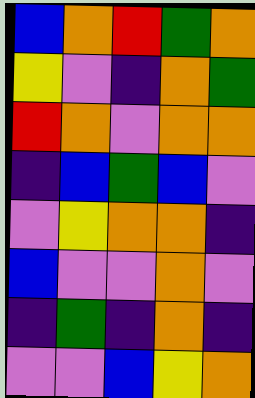[["blue", "orange", "red", "green", "orange"], ["yellow", "violet", "indigo", "orange", "green"], ["red", "orange", "violet", "orange", "orange"], ["indigo", "blue", "green", "blue", "violet"], ["violet", "yellow", "orange", "orange", "indigo"], ["blue", "violet", "violet", "orange", "violet"], ["indigo", "green", "indigo", "orange", "indigo"], ["violet", "violet", "blue", "yellow", "orange"]]